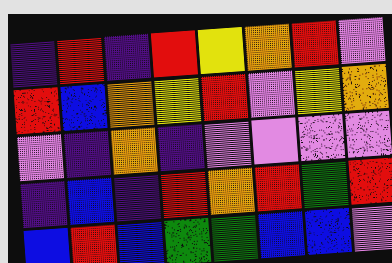[["indigo", "red", "indigo", "red", "yellow", "orange", "red", "violet"], ["red", "blue", "orange", "yellow", "red", "violet", "yellow", "orange"], ["violet", "indigo", "orange", "indigo", "violet", "violet", "violet", "violet"], ["indigo", "blue", "indigo", "red", "orange", "red", "green", "red"], ["blue", "red", "blue", "green", "green", "blue", "blue", "violet"]]